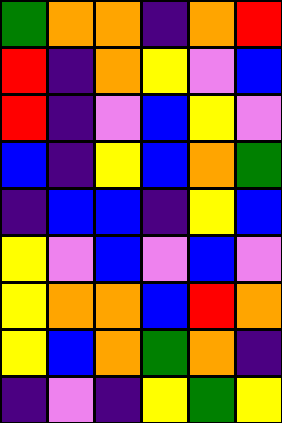[["green", "orange", "orange", "indigo", "orange", "red"], ["red", "indigo", "orange", "yellow", "violet", "blue"], ["red", "indigo", "violet", "blue", "yellow", "violet"], ["blue", "indigo", "yellow", "blue", "orange", "green"], ["indigo", "blue", "blue", "indigo", "yellow", "blue"], ["yellow", "violet", "blue", "violet", "blue", "violet"], ["yellow", "orange", "orange", "blue", "red", "orange"], ["yellow", "blue", "orange", "green", "orange", "indigo"], ["indigo", "violet", "indigo", "yellow", "green", "yellow"]]